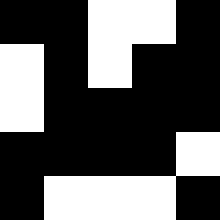[["black", "black", "white", "white", "black"], ["white", "black", "white", "black", "black"], ["white", "black", "black", "black", "black"], ["black", "black", "black", "black", "white"], ["black", "white", "white", "white", "black"]]